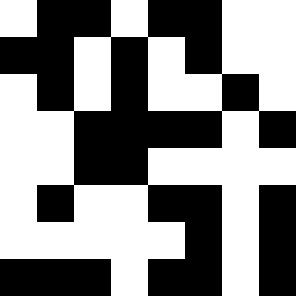[["white", "black", "black", "white", "black", "black", "white", "white"], ["black", "black", "white", "black", "white", "black", "white", "white"], ["white", "black", "white", "black", "white", "white", "black", "white"], ["white", "white", "black", "black", "black", "black", "white", "black"], ["white", "white", "black", "black", "white", "white", "white", "white"], ["white", "black", "white", "white", "black", "black", "white", "black"], ["white", "white", "white", "white", "white", "black", "white", "black"], ["black", "black", "black", "white", "black", "black", "white", "black"]]